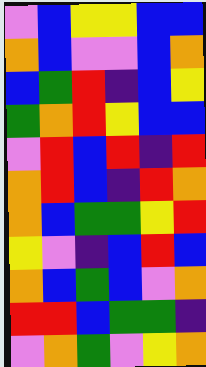[["violet", "blue", "yellow", "yellow", "blue", "blue"], ["orange", "blue", "violet", "violet", "blue", "orange"], ["blue", "green", "red", "indigo", "blue", "yellow"], ["green", "orange", "red", "yellow", "blue", "blue"], ["violet", "red", "blue", "red", "indigo", "red"], ["orange", "red", "blue", "indigo", "red", "orange"], ["orange", "blue", "green", "green", "yellow", "red"], ["yellow", "violet", "indigo", "blue", "red", "blue"], ["orange", "blue", "green", "blue", "violet", "orange"], ["red", "red", "blue", "green", "green", "indigo"], ["violet", "orange", "green", "violet", "yellow", "orange"]]